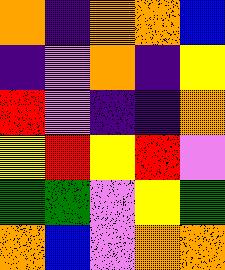[["orange", "indigo", "orange", "orange", "blue"], ["indigo", "violet", "orange", "indigo", "yellow"], ["red", "violet", "indigo", "indigo", "orange"], ["yellow", "red", "yellow", "red", "violet"], ["green", "green", "violet", "yellow", "green"], ["orange", "blue", "violet", "orange", "orange"]]